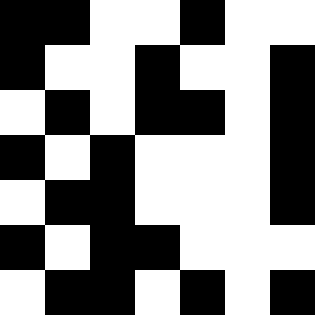[["black", "black", "white", "white", "black", "white", "white"], ["black", "white", "white", "black", "white", "white", "black"], ["white", "black", "white", "black", "black", "white", "black"], ["black", "white", "black", "white", "white", "white", "black"], ["white", "black", "black", "white", "white", "white", "black"], ["black", "white", "black", "black", "white", "white", "white"], ["white", "black", "black", "white", "black", "white", "black"]]